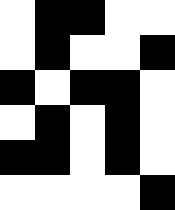[["white", "black", "black", "white", "white"], ["white", "black", "white", "white", "black"], ["black", "white", "black", "black", "white"], ["white", "black", "white", "black", "white"], ["black", "black", "white", "black", "white"], ["white", "white", "white", "white", "black"]]